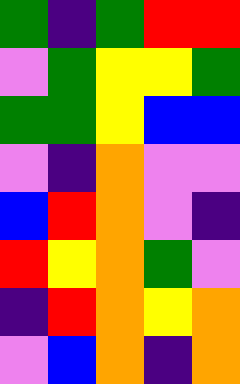[["green", "indigo", "green", "red", "red"], ["violet", "green", "yellow", "yellow", "green"], ["green", "green", "yellow", "blue", "blue"], ["violet", "indigo", "orange", "violet", "violet"], ["blue", "red", "orange", "violet", "indigo"], ["red", "yellow", "orange", "green", "violet"], ["indigo", "red", "orange", "yellow", "orange"], ["violet", "blue", "orange", "indigo", "orange"]]